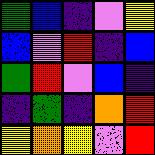[["green", "blue", "indigo", "violet", "yellow"], ["blue", "violet", "red", "indigo", "blue"], ["green", "red", "violet", "blue", "indigo"], ["indigo", "green", "indigo", "orange", "red"], ["yellow", "orange", "yellow", "violet", "red"]]